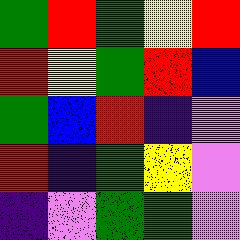[["green", "red", "green", "yellow", "red"], ["red", "yellow", "green", "red", "blue"], ["green", "blue", "red", "indigo", "violet"], ["red", "indigo", "green", "yellow", "violet"], ["indigo", "violet", "green", "green", "violet"]]